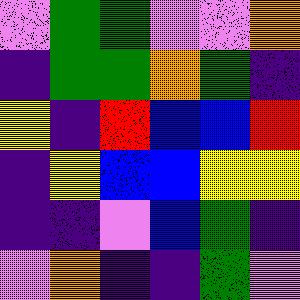[["violet", "green", "green", "violet", "violet", "orange"], ["indigo", "green", "green", "orange", "green", "indigo"], ["yellow", "indigo", "red", "blue", "blue", "red"], ["indigo", "yellow", "blue", "blue", "yellow", "yellow"], ["indigo", "indigo", "violet", "blue", "green", "indigo"], ["violet", "orange", "indigo", "indigo", "green", "violet"]]